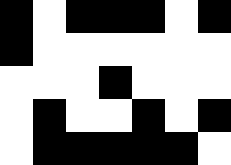[["black", "white", "black", "black", "black", "white", "black"], ["black", "white", "white", "white", "white", "white", "white"], ["white", "white", "white", "black", "white", "white", "white"], ["white", "black", "white", "white", "black", "white", "black"], ["white", "black", "black", "black", "black", "black", "white"]]